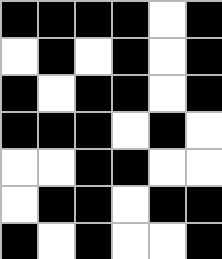[["black", "black", "black", "black", "white", "black"], ["white", "black", "white", "black", "white", "black"], ["black", "white", "black", "black", "white", "black"], ["black", "black", "black", "white", "black", "white"], ["white", "white", "black", "black", "white", "white"], ["white", "black", "black", "white", "black", "black"], ["black", "white", "black", "white", "white", "black"]]